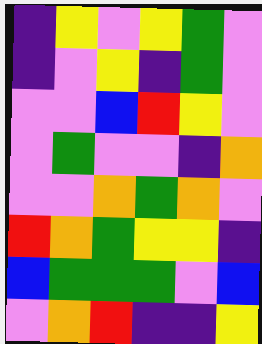[["indigo", "yellow", "violet", "yellow", "green", "violet"], ["indigo", "violet", "yellow", "indigo", "green", "violet"], ["violet", "violet", "blue", "red", "yellow", "violet"], ["violet", "green", "violet", "violet", "indigo", "orange"], ["violet", "violet", "orange", "green", "orange", "violet"], ["red", "orange", "green", "yellow", "yellow", "indigo"], ["blue", "green", "green", "green", "violet", "blue"], ["violet", "orange", "red", "indigo", "indigo", "yellow"]]